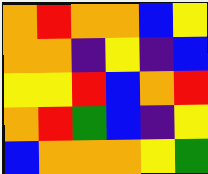[["orange", "red", "orange", "orange", "blue", "yellow"], ["orange", "orange", "indigo", "yellow", "indigo", "blue"], ["yellow", "yellow", "red", "blue", "orange", "red"], ["orange", "red", "green", "blue", "indigo", "yellow"], ["blue", "orange", "orange", "orange", "yellow", "green"]]